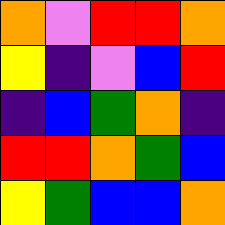[["orange", "violet", "red", "red", "orange"], ["yellow", "indigo", "violet", "blue", "red"], ["indigo", "blue", "green", "orange", "indigo"], ["red", "red", "orange", "green", "blue"], ["yellow", "green", "blue", "blue", "orange"]]